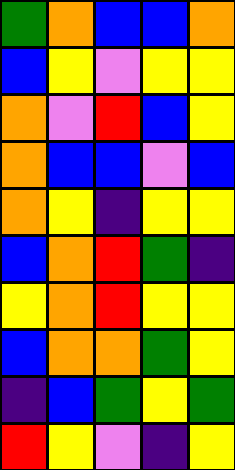[["green", "orange", "blue", "blue", "orange"], ["blue", "yellow", "violet", "yellow", "yellow"], ["orange", "violet", "red", "blue", "yellow"], ["orange", "blue", "blue", "violet", "blue"], ["orange", "yellow", "indigo", "yellow", "yellow"], ["blue", "orange", "red", "green", "indigo"], ["yellow", "orange", "red", "yellow", "yellow"], ["blue", "orange", "orange", "green", "yellow"], ["indigo", "blue", "green", "yellow", "green"], ["red", "yellow", "violet", "indigo", "yellow"]]